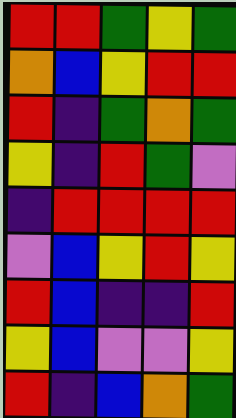[["red", "red", "green", "yellow", "green"], ["orange", "blue", "yellow", "red", "red"], ["red", "indigo", "green", "orange", "green"], ["yellow", "indigo", "red", "green", "violet"], ["indigo", "red", "red", "red", "red"], ["violet", "blue", "yellow", "red", "yellow"], ["red", "blue", "indigo", "indigo", "red"], ["yellow", "blue", "violet", "violet", "yellow"], ["red", "indigo", "blue", "orange", "green"]]